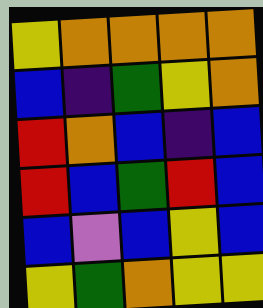[["yellow", "orange", "orange", "orange", "orange"], ["blue", "indigo", "green", "yellow", "orange"], ["red", "orange", "blue", "indigo", "blue"], ["red", "blue", "green", "red", "blue"], ["blue", "violet", "blue", "yellow", "blue"], ["yellow", "green", "orange", "yellow", "yellow"]]